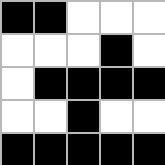[["black", "black", "white", "white", "white"], ["white", "white", "white", "black", "white"], ["white", "black", "black", "black", "black"], ["white", "white", "black", "white", "white"], ["black", "black", "black", "black", "black"]]